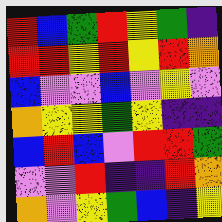[["red", "blue", "green", "red", "yellow", "green", "indigo"], ["red", "red", "yellow", "red", "yellow", "red", "orange"], ["blue", "violet", "violet", "blue", "violet", "yellow", "violet"], ["orange", "yellow", "yellow", "green", "yellow", "indigo", "indigo"], ["blue", "red", "blue", "violet", "red", "red", "green"], ["violet", "violet", "red", "indigo", "indigo", "red", "orange"], ["orange", "violet", "yellow", "green", "blue", "indigo", "yellow"]]